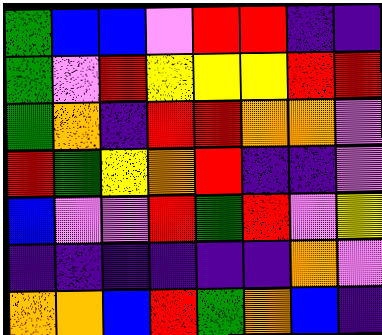[["green", "blue", "blue", "violet", "red", "red", "indigo", "indigo"], ["green", "violet", "red", "yellow", "yellow", "yellow", "red", "red"], ["green", "orange", "indigo", "red", "red", "orange", "orange", "violet"], ["red", "green", "yellow", "orange", "red", "indigo", "indigo", "violet"], ["blue", "violet", "violet", "red", "green", "red", "violet", "yellow"], ["indigo", "indigo", "indigo", "indigo", "indigo", "indigo", "orange", "violet"], ["orange", "orange", "blue", "red", "green", "orange", "blue", "indigo"]]